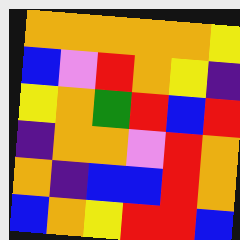[["orange", "orange", "orange", "orange", "orange", "yellow"], ["blue", "violet", "red", "orange", "yellow", "indigo"], ["yellow", "orange", "green", "red", "blue", "red"], ["indigo", "orange", "orange", "violet", "red", "orange"], ["orange", "indigo", "blue", "blue", "red", "orange"], ["blue", "orange", "yellow", "red", "red", "blue"]]